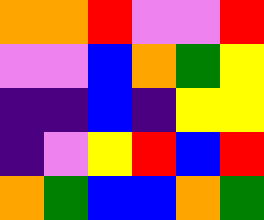[["orange", "orange", "red", "violet", "violet", "red"], ["violet", "violet", "blue", "orange", "green", "yellow"], ["indigo", "indigo", "blue", "indigo", "yellow", "yellow"], ["indigo", "violet", "yellow", "red", "blue", "red"], ["orange", "green", "blue", "blue", "orange", "green"]]